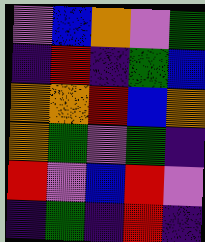[["violet", "blue", "orange", "violet", "green"], ["indigo", "red", "indigo", "green", "blue"], ["orange", "orange", "red", "blue", "orange"], ["orange", "green", "violet", "green", "indigo"], ["red", "violet", "blue", "red", "violet"], ["indigo", "green", "indigo", "red", "indigo"]]